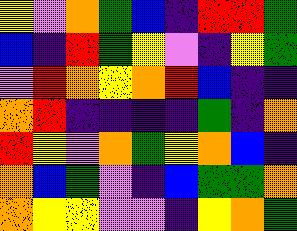[["yellow", "violet", "orange", "green", "blue", "indigo", "red", "red", "green"], ["blue", "indigo", "red", "green", "yellow", "violet", "indigo", "yellow", "green"], ["violet", "red", "orange", "yellow", "orange", "red", "blue", "indigo", "indigo"], ["orange", "red", "indigo", "indigo", "indigo", "indigo", "green", "indigo", "orange"], ["red", "yellow", "violet", "orange", "green", "yellow", "orange", "blue", "indigo"], ["orange", "blue", "green", "violet", "indigo", "blue", "green", "green", "orange"], ["orange", "yellow", "yellow", "violet", "violet", "indigo", "yellow", "orange", "green"]]